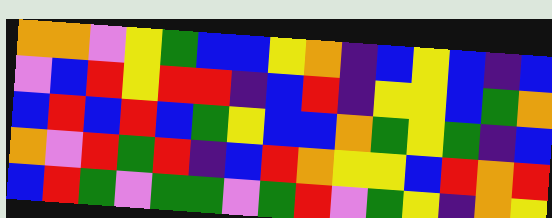[["orange", "orange", "violet", "yellow", "green", "blue", "blue", "yellow", "orange", "indigo", "blue", "yellow", "blue", "indigo", "blue"], ["violet", "blue", "red", "yellow", "red", "red", "indigo", "blue", "red", "indigo", "yellow", "yellow", "blue", "green", "orange"], ["blue", "red", "blue", "red", "blue", "green", "yellow", "blue", "blue", "orange", "green", "yellow", "green", "indigo", "blue"], ["orange", "violet", "red", "green", "red", "indigo", "blue", "red", "orange", "yellow", "yellow", "blue", "red", "orange", "red"], ["blue", "red", "green", "violet", "green", "green", "violet", "green", "red", "violet", "green", "yellow", "indigo", "orange", "yellow"]]